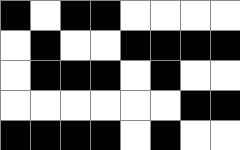[["black", "white", "black", "black", "white", "white", "white", "white"], ["white", "black", "white", "white", "black", "black", "black", "black"], ["white", "black", "black", "black", "white", "black", "white", "white"], ["white", "white", "white", "white", "white", "white", "black", "black"], ["black", "black", "black", "black", "white", "black", "white", "white"]]